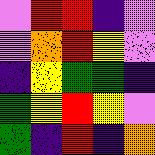[["violet", "red", "red", "indigo", "violet"], ["violet", "orange", "red", "yellow", "violet"], ["indigo", "yellow", "green", "green", "indigo"], ["green", "yellow", "red", "yellow", "violet"], ["green", "indigo", "red", "indigo", "orange"]]